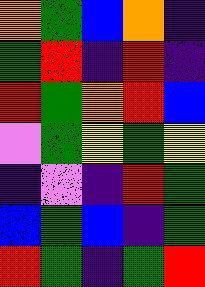[["orange", "green", "blue", "orange", "indigo"], ["green", "red", "indigo", "red", "indigo"], ["red", "green", "orange", "red", "blue"], ["violet", "green", "yellow", "green", "yellow"], ["indigo", "violet", "indigo", "red", "green"], ["blue", "green", "blue", "indigo", "green"], ["red", "green", "indigo", "green", "red"]]